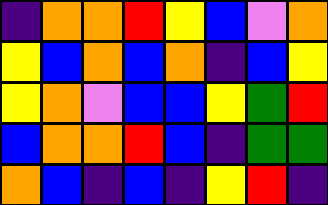[["indigo", "orange", "orange", "red", "yellow", "blue", "violet", "orange"], ["yellow", "blue", "orange", "blue", "orange", "indigo", "blue", "yellow"], ["yellow", "orange", "violet", "blue", "blue", "yellow", "green", "red"], ["blue", "orange", "orange", "red", "blue", "indigo", "green", "green"], ["orange", "blue", "indigo", "blue", "indigo", "yellow", "red", "indigo"]]